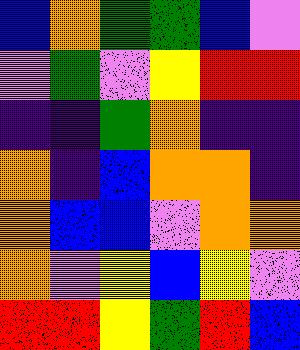[["blue", "orange", "green", "green", "blue", "violet"], ["violet", "green", "violet", "yellow", "red", "red"], ["indigo", "indigo", "green", "orange", "indigo", "indigo"], ["orange", "indigo", "blue", "orange", "orange", "indigo"], ["orange", "blue", "blue", "violet", "orange", "orange"], ["orange", "violet", "yellow", "blue", "yellow", "violet"], ["red", "red", "yellow", "green", "red", "blue"]]